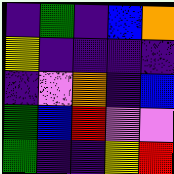[["indigo", "green", "indigo", "blue", "orange"], ["yellow", "indigo", "indigo", "indigo", "indigo"], ["indigo", "violet", "orange", "indigo", "blue"], ["green", "blue", "red", "violet", "violet"], ["green", "indigo", "indigo", "yellow", "red"]]